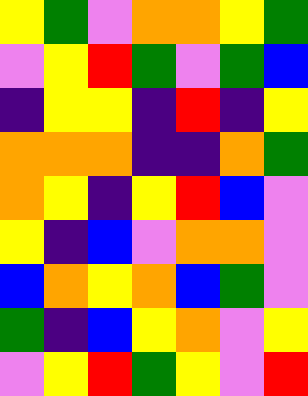[["yellow", "green", "violet", "orange", "orange", "yellow", "green"], ["violet", "yellow", "red", "green", "violet", "green", "blue"], ["indigo", "yellow", "yellow", "indigo", "red", "indigo", "yellow"], ["orange", "orange", "orange", "indigo", "indigo", "orange", "green"], ["orange", "yellow", "indigo", "yellow", "red", "blue", "violet"], ["yellow", "indigo", "blue", "violet", "orange", "orange", "violet"], ["blue", "orange", "yellow", "orange", "blue", "green", "violet"], ["green", "indigo", "blue", "yellow", "orange", "violet", "yellow"], ["violet", "yellow", "red", "green", "yellow", "violet", "red"]]